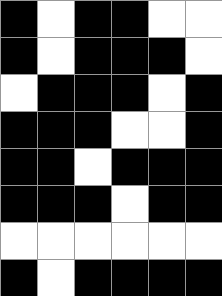[["black", "white", "black", "black", "white", "white"], ["black", "white", "black", "black", "black", "white"], ["white", "black", "black", "black", "white", "black"], ["black", "black", "black", "white", "white", "black"], ["black", "black", "white", "black", "black", "black"], ["black", "black", "black", "white", "black", "black"], ["white", "white", "white", "white", "white", "white"], ["black", "white", "black", "black", "black", "black"]]